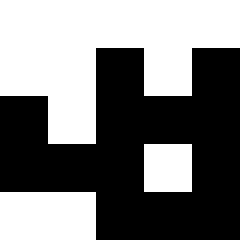[["white", "white", "white", "white", "white"], ["white", "white", "black", "white", "black"], ["black", "white", "black", "black", "black"], ["black", "black", "black", "white", "black"], ["white", "white", "black", "black", "black"]]